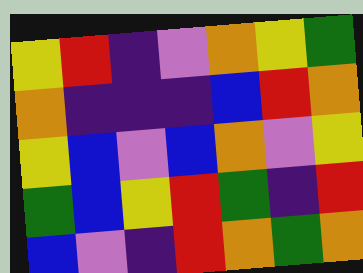[["yellow", "red", "indigo", "violet", "orange", "yellow", "green"], ["orange", "indigo", "indigo", "indigo", "blue", "red", "orange"], ["yellow", "blue", "violet", "blue", "orange", "violet", "yellow"], ["green", "blue", "yellow", "red", "green", "indigo", "red"], ["blue", "violet", "indigo", "red", "orange", "green", "orange"]]